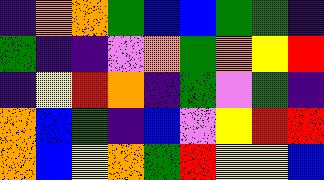[["indigo", "orange", "orange", "green", "blue", "blue", "green", "green", "indigo"], ["green", "indigo", "indigo", "violet", "orange", "green", "orange", "yellow", "red"], ["indigo", "yellow", "red", "orange", "indigo", "green", "violet", "green", "indigo"], ["orange", "blue", "green", "indigo", "blue", "violet", "yellow", "red", "red"], ["orange", "blue", "yellow", "orange", "green", "red", "yellow", "yellow", "blue"]]